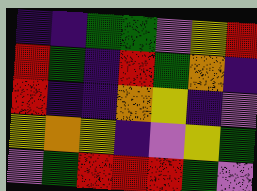[["indigo", "indigo", "green", "green", "violet", "yellow", "red"], ["red", "green", "indigo", "red", "green", "orange", "indigo"], ["red", "indigo", "indigo", "orange", "yellow", "indigo", "violet"], ["yellow", "orange", "yellow", "indigo", "violet", "yellow", "green"], ["violet", "green", "red", "red", "red", "green", "violet"]]